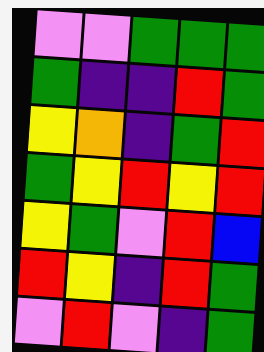[["violet", "violet", "green", "green", "green"], ["green", "indigo", "indigo", "red", "green"], ["yellow", "orange", "indigo", "green", "red"], ["green", "yellow", "red", "yellow", "red"], ["yellow", "green", "violet", "red", "blue"], ["red", "yellow", "indigo", "red", "green"], ["violet", "red", "violet", "indigo", "green"]]